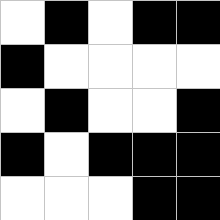[["white", "black", "white", "black", "black"], ["black", "white", "white", "white", "white"], ["white", "black", "white", "white", "black"], ["black", "white", "black", "black", "black"], ["white", "white", "white", "black", "black"]]